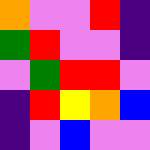[["orange", "violet", "violet", "red", "indigo"], ["green", "red", "violet", "violet", "indigo"], ["violet", "green", "red", "red", "violet"], ["indigo", "red", "yellow", "orange", "blue"], ["indigo", "violet", "blue", "violet", "violet"]]